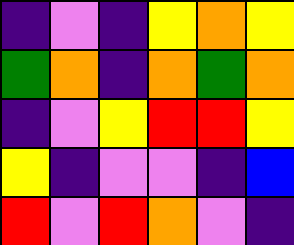[["indigo", "violet", "indigo", "yellow", "orange", "yellow"], ["green", "orange", "indigo", "orange", "green", "orange"], ["indigo", "violet", "yellow", "red", "red", "yellow"], ["yellow", "indigo", "violet", "violet", "indigo", "blue"], ["red", "violet", "red", "orange", "violet", "indigo"]]